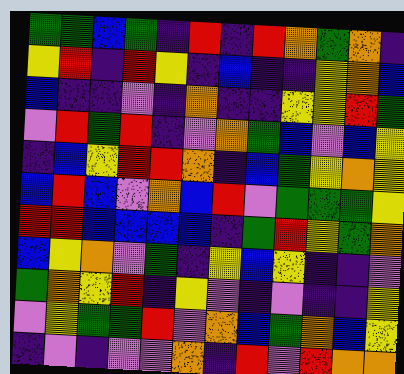[["green", "green", "blue", "green", "indigo", "red", "indigo", "red", "orange", "green", "orange", "indigo"], ["yellow", "red", "indigo", "red", "yellow", "indigo", "blue", "indigo", "indigo", "yellow", "orange", "blue"], ["blue", "indigo", "indigo", "violet", "indigo", "orange", "indigo", "indigo", "yellow", "yellow", "red", "green"], ["violet", "red", "green", "red", "indigo", "violet", "orange", "green", "blue", "violet", "blue", "yellow"], ["indigo", "blue", "yellow", "red", "red", "orange", "indigo", "blue", "green", "yellow", "orange", "yellow"], ["blue", "red", "blue", "violet", "orange", "blue", "red", "violet", "green", "green", "green", "yellow"], ["red", "red", "blue", "blue", "blue", "blue", "indigo", "green", "red", "yellow", "green", "orange"], ["blue", "yellow", "orange", "violet", "green", "indigo", "yellow", "blue", "yellow", "indigo", "indigo", "violet"], ["green", "orange", "yellow", "red", "indigo", "yellow", "violet", "indigo", "violet", "indigo", "indigo", "yellow"], ["violet", "yellow", "green", "green", "red", "violet", "orange", "blue", "green", "orange", "blue", "yellow"], ["indigo", "violet", "indigo", "violet", "violet", "orange", "indigo", "red", "violet", "red", "orange", "orange"]]